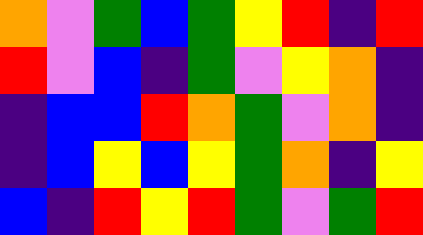[["orange", "violet", "green", "blue", "green", "yellow", "red", "indigo", "red"], ["red", "violet", "blue", "indigo", "green", "violet", "yellow", "orange", "indigo"], ["indigo", "blue", "blue", "red", "orange", "green", "violet", "orange", "indigo"], ["indigo", "blue", "yellow", "blue", "yellow", "green", "orange", "indigo", "yellow"], ["blue", "indigo", "red", "yellow", "red", "green", "violet", "green", "red"]]